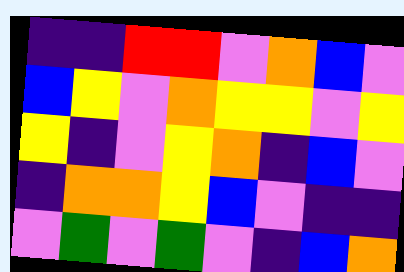[["indigo", "indigo", "red", "red", "violet", "orange", "blue", "violet"], ["blue", "yellow", "violet", "orange", "yellow", "yellow", "violet", "yellow"], ["yellow", "indigo", "violet", "yellow", "orange", "indigo", "blue", "violet"], ["indigo", "orange", "orange", "yellow", "blue", "violet", "indigo", "indigo"], ["violet", "green", "violet", "green", "violet", "indigo", "blue", "orange"]]